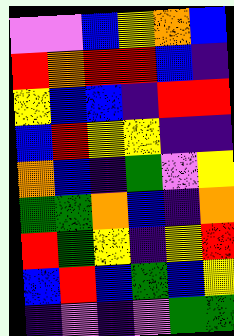[["violet", "violet", "blue", "yellow", "orange", "blue"], ["red", "orange", "red", "red", "blue", "indigo"], ["yellow", "blue", "blue", "indigo", "red", "red"], ["blue", "red", "yellow", "yellow", "indigo", "indigo"], ["orange", "blue", "indigo", "green", "violet", "yellow"], ["green", "green", "orange", "blue", "indigo", "orange"], ["red", "green", "yellow", "indigo", "yellow", "red"], ["blue", "red", "blue", "green", "blue", "yellow"], ["indigo", "violet", "indigo", "violet", "green", "green"]]